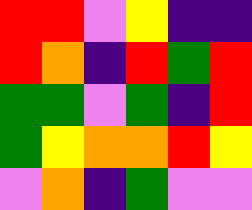[["red", "red", "violet", "yellow", "indigo", "indigo"], ["red", "orange", "indigo", "red", "green", "red"], ["green", "green", "violet", "green", "indigo", "red"], ["green", "yellow", "orange", "orange", "red", "yellow"], ["violet", "orange", "indigo", "green", "violet", "violet"]]